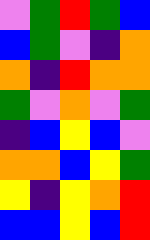[["violet", "green", "red", "green", "blue"], ["blue", "green", "violet", "indigo", "orange"], ["orange", "indigo", "red", "orange", "orange"], ["green", "violet", "orange", "violet", "green"], ["indigo", "blue", "yellow", "blue", "violet"], ["orange", "orange", "blue", "yellow", "green"], ["yellow", "indigo", "yellow", "orange", "red"], ["blue", "blue", "yellow", "blue", "red"]]